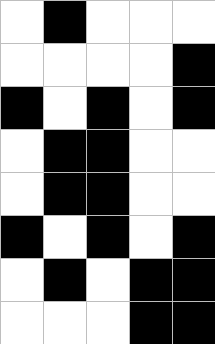[["white", "black", "white", "white", "white"], ["white", "white", "white", "white", "black"], ["black", "white", "black", "white", "black"], ["white", "black", "black", "white", "white"], ["white", "black", "black", "white", "white"], ["black", "white", "black", "white", "black"], ["white", "black", "white", "black", "black"], ["white", "white", "white", "black", "black"]]